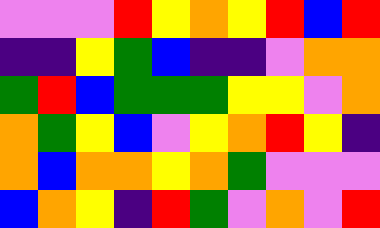[["violet", "violet", "violet", "red", "yellow", "orange", "yellow", "red", "blue", "red"], ["indigo", "indigo", "yellow", "green", "blue", "indigo", "indigo", "violet", "orange", "orange"], ["green", "red", "blue", "green", "green", "green", "yellow", "yellow", "violet", "orange"], ["orange", "green", "yellow", "blue", "violet", "yellow", "orange", "red", "yellow", "indigo"], ["orange", "blue", "orange", "orange", "yellow", "orange", "green", "violet", "violet", "violet"], ["blue", "orange", "yellow", "indigo", "red", "green", "violet", "orange", "violet", "red"]]